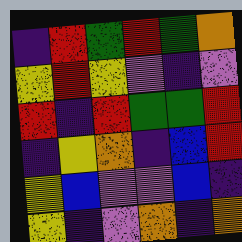[["indigo", "red", "green", "red", "green", "orange"], ["yellow", "red", "yellow", "violet", "indigo", "violet"], ["red", "indigo", "red", "green", "green", "red"], ["indigo", "yellow", "orange", "indigo", "blue", "red"], ["yellow", "blue", "violet", "violet", "blue", "indigo"], ["yellow", "indigo", "violet", "orange", "indigo", "orange"]]